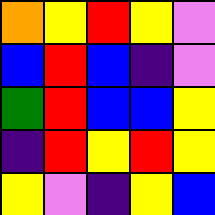[["orange", "yellow", "red", "yellow", "violet"], ["blue", "red", "blue", "indigo", "violet"], ["green", "red", "blue", "blue", "yellow"], ["indigo", "red", "yellow", "red", "yellow"], ["yellow", "violet", "indigo", "yellow", "blue"]]